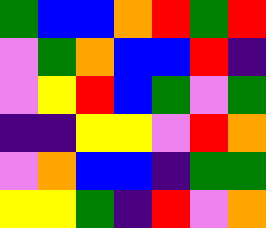[["green", "blue", "blue", "orange", "red", "green", "red"], ["violet", "green", "orange", "blue", "blue", "red", "indigo"], ["violet", "yellow", "red", "blue", "green", "violet", "green"], ["indigo", "indigo", "yellow", "yellow", "violet", "red", "orange"], ["violet", "orange", "blue", "blue", "indigo", "green", "green"], ["yellow", "yellow", "green", "indigo", "red", "violet", "orange"]]